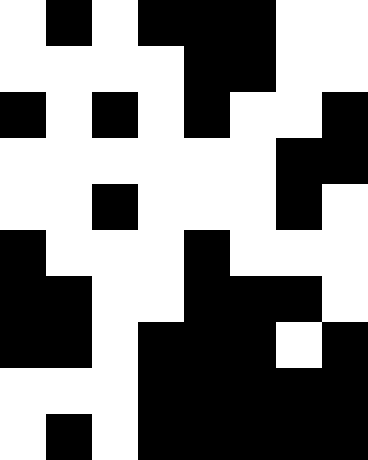[["white", "black", "white", "black", "black", "black", "white", "white"], ["white", "white", "white", "white", "black", "black", "white", "white"], ["black", "white", "black", "white", "black", "white", "white", "black"], ["white", "white", "white", "white", "white", "white", "black", "black"], ["white", "white", "black", "white", "white", "white", "black", "white"], ["black", "white", "white", "white", "black", "white", "white", "white"], ["black", "black", "white", "white", "black", "black", "black", "white"], ["black", "black", "white", "black", "black", "black", "white", "black"], ["white", "white", "white", "black", "black", "black", "black", "black"], ["white", "black", "white", "black", "black", "black", "black", "black"]]